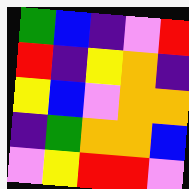[["green", "blue", "indigo", "violet", "red"], ["red", "indigo", "yellow", "orange", "indigo"], ["yellow", "blue", "violet", "orange", "orange"], ["indigo", "green", "orange", "orange", "blue"], ["violet", "yellow", "red", "red", "violet"]]